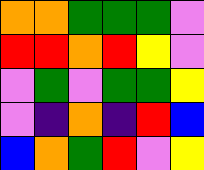[["orange", "orange", "green", "green", "green", "violet"], ["red", "red", "orange", "red", "yellow", "violet"], ["violet", "green", "violet", "green", "green", "yellow"], ["violet", "indigo", "orange", "indigo", "red", "blue"], ["blue", "orange", "green", "red", "violet", "yellow"]]